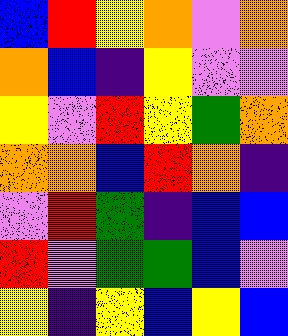[["blue", "red", "yellow", "orange", "violet", "orange"], ["orange", "blue", "indigo", "yellow", "violet", "violet"], ["yellow", "violet", "red", "yellow", "green", "orange"], ["orange", "orange", "blue", "red", "orange", "indigo"], ["violet", "red", "green", "indigo", "blue", "blue"], ["red", "violet", "green", "green", "blue", "violet"], ["yellow", "indigo", "yellow", "blue", "yellow", "blue"]]